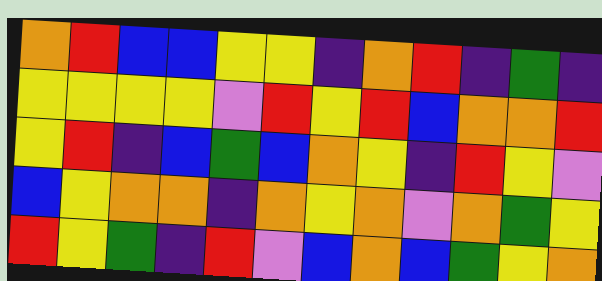[["orange", "red", "blue", "blue", "yellow", "yellow", "indigo", "orange", "red", "indigo", "green", "indigo"], ["yellow", "yellow", "yellow", "yellow", "violet", "red", "yellow", "red", "blue", "orange", "orange", "red"], ["yellow", "red", "indigo", "blue", "green", "blue", "orange", "yellow", "indigo", "red", "yellow", "violet"], ["blue", "yellow", "orange", "orange", "indigo", "orange", "yellow", "orange", "violet", "orange", "green", "yellow"], ["red", "yellow", "green", "indigo", "red", "violet", "blue", "orange", "blue", "green", "yellow", "orange"]]